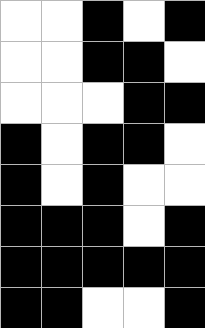[["white", "white", "black", "white", "black"], ["white", "white", "black", "black", "white"], ["white", "white", "white", "black", "black"], ["black", "white", "black", "black", "white"], ["black", "white", "black", "white", "white"], ["black", "black", "black", "white", "black"], ["black", "black", "black", "black", "black"], ["black", "black", "white", "white", "black"]]